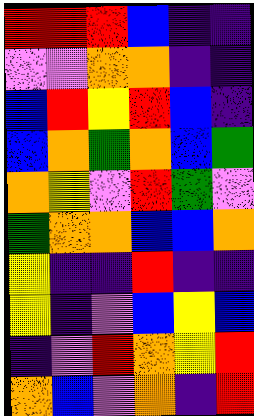[["red", "red", "red", "blue", "indigo", "indigo"], ["violet", "violet", "orange", "orange", "indigo", "indigo"], ["blue", "red", "yellow", "red", "blue", "indigo"], ["blue", "orange", "green", "orange", "blue", "green"], ["orange", "yellow", "violet", "red", "green", "violet"], ["green", "orange", "orange", "blue", "blue", "orange"], ["yellow", "indigo", "indigo", "red", "indigo", "indigo"], ["yellow", "indigo", "violet", "blue", "yellow", "blue"], ["indigo", "violet", "red", "orange", "yellow", "red"], ["orange", "blue", "violet", "orange", "indigo", "red"]]